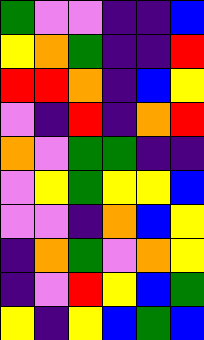[["green", "violet", "violet", "indigo", "indigo", "blue"], ["yellow", "orange", "green", "indigo", "indigo", "red"], ["red", "red", "orange", "indigo", "blue", "yellow"], ["violet", "indigo", "red", "indigo", "orange", "red"], ["orange", "violet", "green", "green", "indigo", "indigo"], ["violet", "yellow", "green", "yellow", "yellow", "blue"], ["violet", "violet", "indigo", "orange", "blue", "yellow"], ["indigo", "orange", "green", "violet", "orange", "yellow"], ["indigo", "violet", "red", "yellow", "blue", "green"], ["yellow", "indigo", "yellow", "blue", "green", "blue"]]